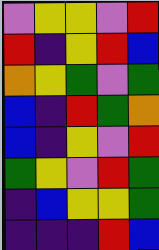[["violet", "yellow", "yellow", "violet", "red"], ["red", "indigo", "yellow", "red", "blue"], ["orange", "yellow", "green", "violet", "green"], ["blue", "indigo", "red", "green", "orange"], ["blue", "indigo", "yellow", "violet", "red"], ["green", "yellow", "violet", "red", "green"], ["indigo", "blue", "yellow", "yellow", "green"], ["indigo", "indigo", "indigo", "red", "blue"]]